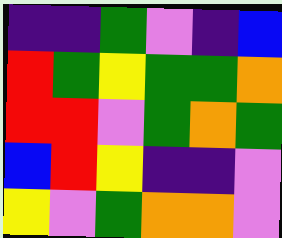[["indigo", "indigo", "green", "violet", "indigo", "blue"], ["red", "green", "yellow", "green", "green", "orange"], ["red", "red", "violet", "green", "orange", "green"], ["blue", "red", "yellow", "indigo", "indigo", "violet"], ["yellow", "violet", "green", "orange", "orange", "violet"]]